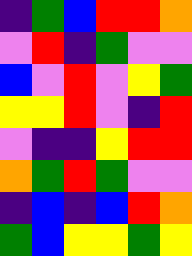[["indigo", "green", "blue", "red", "red", "orange"], ["violet", "red", "indigo", "green", "violet", "violet"], ["blue", "violet", "red", "violet", "yellow", "green"], ["yellow", "yellow", "red", "violet", "indigo", "red"], ["violet", "indigo", "indigo", "yellow", "red", "red"], ["orange", "green", "red", "green", "violet", "violet"], ["indigo", "blue", "indigo", "blue", "red", "orange"], ["green", "blue", "yellow", "yellow", "green", "yellow"]]